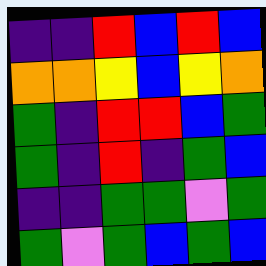[["indigo", "indigo", "red", "blue", "red", "blue"], ["orange", "orange", "yellow", "blue", "yellow", "orange"], ["green", "indigo", "red", "red", "blue", "green"], ["green", "indigo", "red", "indigo", "green", "blue"], ["indigo", "indigo", "green", "green", "violet", "green"], ["green", "violet", "green", "blue", "green", "blue"]]